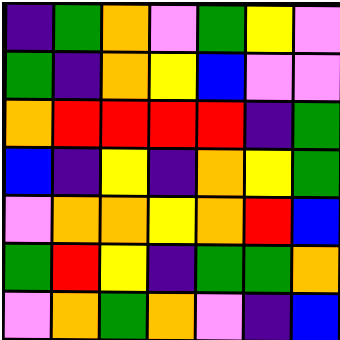[["indigo", "green", "orange", "violet", "green", "yellow", "violet"], ["green", "indigo", "orange", "yellow", "blue", "violet", "violet"], ["orange", "red", "red", "red", "red", "indigo", "green"], ["blue", "indigo", "yellow", "indigo", "orange", "yellow", "green"], ["violet", "orange", "orange", "yellow", "orange", "red", "blue"], ["green", "red", "yellow", "indigo", "green", "green", "orange"], ["violet", "orange", "green", "orange", "violet", "indigo", "blue"]]